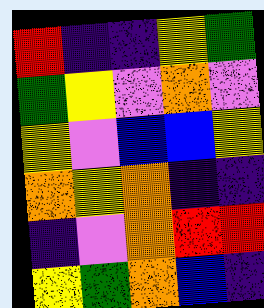[["red", "indigo", "indigo", "yellow", "green"], ["green", "yellow", "violet", "orange", "violet"], ["yellow", "violet", "blue", "blue", "yellow"], ["orange", "yellow", "orange", "indigo", "indigo"], ["indigo", "violet", "orange", "red", "red"], ["yellow", "green", "orange", "blue", "indigo"]]